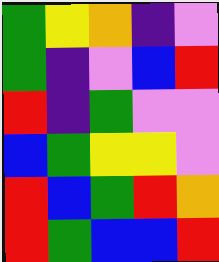[["green", "yellow", "orange", "indigo", "violet"], ["green", "indigo", "violet", "blue", "red"], ["red", "indigo", "green", "violet", "violet"], ["blue", "green", "yellow", "yellow", "violet"], ["red", "blue", "green", "red", "orange"], ["red", "green", "blue", "blue", "red"]]